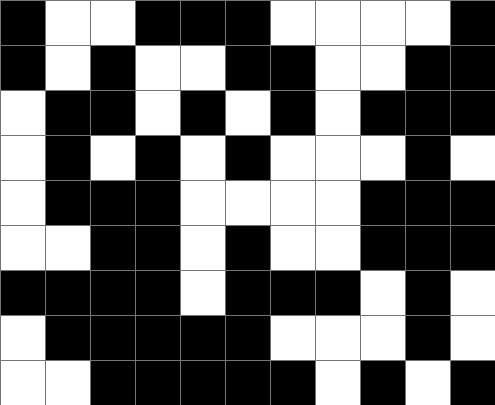[["black", "white", "white", "black", "black", "black", "white", "white", "white", "white", "black"], ["black", "white", "black", "white", "white", "black", "black", "white", "white", "black", "black"], ["white", "black", "black", "white", "black", "white", "black", "white", "black", "black", "black"], ["white", "black", "white", "black", "white", "black", "white", "white", "white", "black", "white"], ["white", "black", "black", "black", "white", "white", "white", "white", "black", "black", "black"], ["white", "white", "black", "black", "white", "black", "white", "white", "black", "black", "black"], ["black", "black", "black", "black", "white", "black", "black", "black", "white", "black", "white"], ["white", "black", "black", "black", "black", "black", "white", "white", "white", "black", "white"], ["white", "white", "black", "black", "black", "black", "black", "white", "black", "white", "black"]]